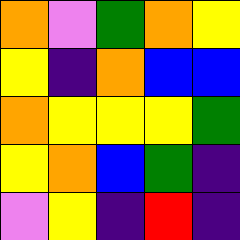[["orange", "violet", "green", "orange", "yellow"], ["yellow", "indigo", "orange", "blue", "blue"], ["orange", "yellow", "yellow", "yellow", "green"], ["yellow", "orange", "blue", "green", "indigo"], ["violet", "yellow", "indigo", "red", "indigo"]]